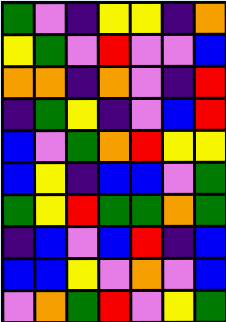[["green", "violet", "indigo", "yellow", "yellow", "indigo", "orange"], ["yellow", "green", "violet", "red", "violet", "violet", "blue"], ["orange", "orange", "indigo", "orange", "violet", "indigo", "red"], ["indigo", "green", "yellow", "indigo", "violet", "blue", "red"], ["blue", "violet", "green", "orange", "red", "yellow", "yellow"], ["blue", "yellow", "indigo", "blue", "blue", "violet", "green"], ["green", "yellow", "red", "green", "green", "orange", "green"], ["indigo", "blue", "violet", "blue", "red", "indigo", "blue"], ["blue", "blue", "yellow", "violet", "orange", "violet", "blue"], ["violet", "orange", "green", "red", "violet", "yellow", "green"]]